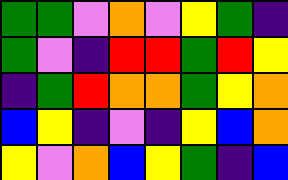[["green", "green", "violet", "orange", "violet", "yellow", "green", "indigo"], ["green", "violet", "indigo", "red", "red", "green", "red", "yellow"], ["indigo", "green", "red", "orange", "orange", "green", "yellow", "orange"], ["blue", "yellow", "indigo", "violet", "indigo", "yellow", "blue", "orange"], ["yellow", "violet", "orange", "blue", "yellow", "green", "indigo", "blue"]]